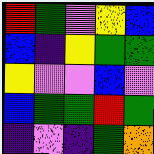[["red", "green", "violet", "yellow", "blue"], ["blue", "indigo", "yellow", "green", "green"], ["yellow", "violet", "violet", "blue", "violet"], ["blue", "green", "green", "red", "green"], ["indigo", "violet", "indigo", "green", "orange"]]